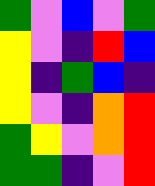[["green", "violet", "blue", "violet", "green"], ["yellow", "violet", "indigo", "red", "blue"], ["yellow", "indigo", "green", "blue", "indigo"], ["yellow", "violet", "indigo", "orange", "red"], ["green", "yellow", "violet", "orange", "red"], ["green", "green", "indigo", "violet", "red"]]